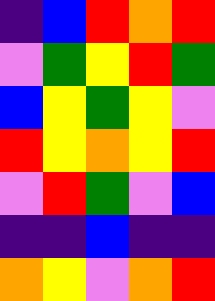[["indigo", "blue", "red", "orange", "red"], ["violet", "green", "yellow", "red", "green"], ["blue", "yellow", "green", "yellow", "violet"], ["red", "yellow", "orange", "yellow", "red"], ["violet", "red", "green", "violet", "blue"], ["indigo", "indigo", "blue", "indigo", "indigo"], ["orange", "yellow", "violet", "orange", "red"]]